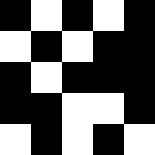[["black", "white", "black", "white", "black"], ["white", "black", "white", "black", "black"], ["black", "white", "black", "black", "black"], ["black", "black", "white", "white", "black"], ["white", "black", "white", "black", "white"]]